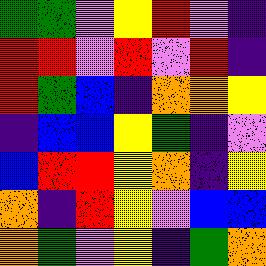[["green", "green", "violet", "yellow", "red", "violet", "indigo"], ["red", "red", "violet", "red", "violet", "red", "indigo"], ["red", "green", "blue", "indigo", "orange", "orange", "yellow"], ["indigo", "blue", "blue", "yellow", "green", "indigo", "violet"], ["blue", "red", "red", "yellow", "orange", "indigo", "yellow"], ["orange", "indigo", "red", "yellow", "violet", "blue", "blue"], ["orange", "green", "violet", "yellow", "indigo", "green", "orange"]]